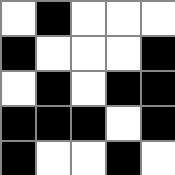[["white", "black", "white", "white", "white"], ["black", "white", "white", "white", "black"], ["white", "black", "white", "black", "black"], ["black", "black", "black", "white", "black"], ["black", "white", "white", "black", "white"]]